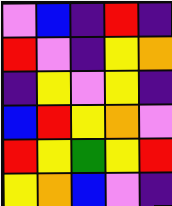[["violet", "blue", "indigo", "red", "indigo"], ["red", "violet", "indigo", "yellow", "orange"], ["indigo", "yellow", "violet", "yellow", "indigo"], ["blue", "red", "yellow", "orange", "violet"], ["red", "yellow", "green", "yellow", "red"], ["yellow", "orange", "blue", "violet", "indigo"]]